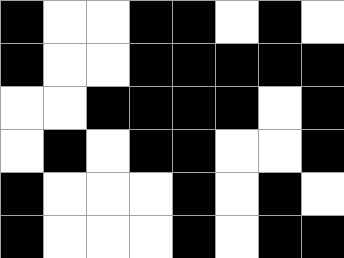[["black", "white", "white", "black", "black", "white", "black", "white"], ["black", "white", "white", "black", "black", "black", "black", "black"], ["white", "white", "black", "black", "black", "black", "white", "black"], ["white", "black", "white", "black", "black", "white", "white", "black"], ["black", "white", "white", "white", "black", "white", "black", "white"], ["black", "white", "white", "white", "black", "white", "black", "black"]]